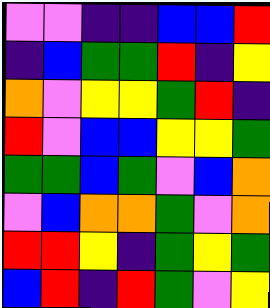[["violet", "violet", "indigo", "indigo", "blue", "blue", "red"], ["indigo", "blue", "green", "green", "red", "indigo", "yellow"], ["orange", "violet", "yellow", "yellow", "green", "red", "indigo"], ["red", "violet", "blue", "blue", "yellow", "yellow", "green"], ["green", "green", "blue", "green", "violet", "blue", "orange"], ["violet", "blue", "orange", "orange", "green", "violet", "orange"], ["red", "red", "yellow", "indigo", "green", "yellow", "green"], ["blue", "red", "indigo", "red", "green", "violet", "yellow"]]